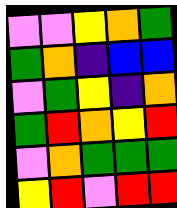[["violet", "violet", "yellow", "orange", "green"], ["green", "orange", "indigo", "blue", "blue"], ["violet", "green", "yellow", "indigo", "orange"], ["green", "red", "orange", "yellow", "red"], ["violet", "orange", "green", "green", "green"], ["yellow", "red", "violet", "red", "red"]]